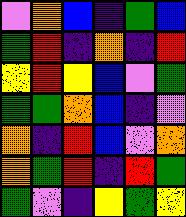[["violet", "orange", "blue", "indigo", "green", "blue"], ["green", "red", "indigo", "orange", "indigo", "red"], ["yellow", "red", "yellow", "blue", "violet", "green"], ["green", "green", "orange", "blue", "indigo", "violet"], ["orange", "indigo", "red", "blue", "violet", "orange"], ["orange", "green", "red", "indigo", "red", "green"], ["green", "violet", "indigo", "yellow", "green", "yellow"]]